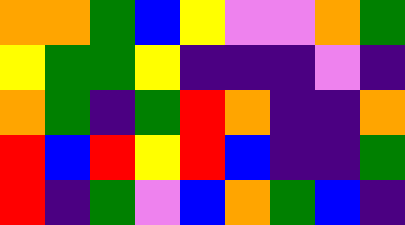[["orange", "orange", "green", "blue", "yellow", "violet", "violet", "orange", "green"], ["yellow", "green", "green", "yellow", "indigo", "indigo", "indigo", "violet", "indigo"], ["orange", "green", "indigo", "green", "red", "orange", "indigo", "indigo", "orange"], ["red", "blue", "red", "yellow", "red", "blue", "indigo", "indigo", "green"], ["red", "indigo", "green", "violet", "blue", "orange", "green", "blue", "indigo"]]